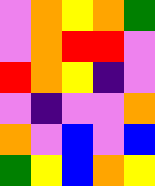[["violet", "orange", "yellow", "orange", "green"], ["violet", "orange", "red", "red", "violet"], ["red", "orange", "yellow", "indigo", "violet"], ["violet", "indigo", "violet", "violet", "orange"], ["orange", "violet", "blue", "violet", "blue"], ["green", "yellow", "blue", "orange", "yellow"]]